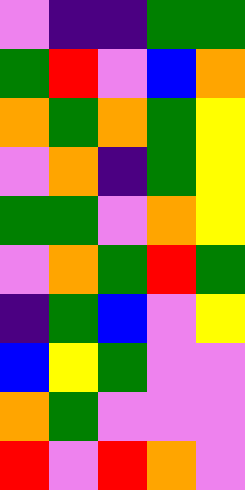[["violet", "indigo", "indigo", "green", "green"], ["green", "red", "violet", "blue", "orange"], ["orange", "green", "orange", "green", "yellow"], ["violet", "orange", "indigo", "green", "yellow"], ["green", "green", "violet", "orange", "yellow"], ["violet", "orange", "green", "red", "green"], ["indigo", "green", "blue", "violet", "yellow"], ["blue", "yellow", "green", "violet", "violet"], ["orange", "green", "violet", "violet", "violet"], ["red", "violet", "red", "orange", "violet"]]